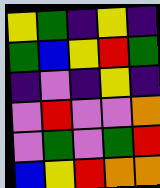[["yellow", "green", "indigo", "yellow", "indigo"], ["green", "blue", "yellow", "red", "green"], ["indigo", "violet", "indigo", "yellow", "indigo"], ["violet", "red", "violet", "violet", "orange"], ["violet", "green", "violet", "green", "red"], ["blue", "yellow", "red", "orange", "orange"]]